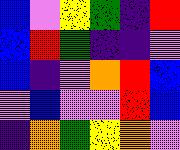[["blue", "violet", "yellow", "green", "indigo", "red"], ["blue", "red", "green", "indigo", "indigo", "violet"], ["blue", "indigo", "violet", "orange", "red", "blue"], ["violet", "blue", "violet", "violet", "red", "blue"], ["indigo", "orange", "green", "yellow", "orange", "violet"]]